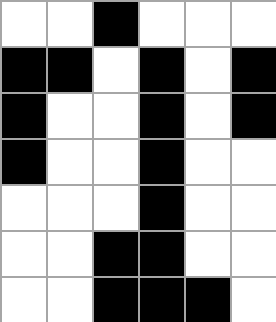[["white", "white", "black", "white", "white", "white"], ["black", "black", "white", "black", "white", "black"], ["black", "white", "white", "black", "white", "black"], ["black", "white", "white", "black", "white", "white"], ["white", "white", "white", "black", "white", "white"], ["white", "white", "black", "black", "white", "white"], ["white", "white", "black", "black", "black", "white"]]